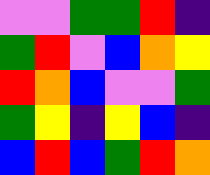[["violet", "violet", "green", "green", "red", "indigo"], ["green", "red", "violet", "blue", "orange", "yellow"], ["red", "orange", "blue", "violet", "violet", "green"], ["green", "yellow", "indigo", "yellow", "blue", "indigo"], ["blue", "red", "blue", "green", "red", "orange"]]